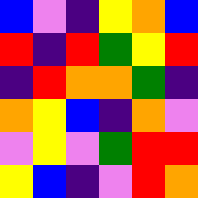[["blue", "violet", "indigo", "yellow", "orange", "blue"], ["red", "indigo", "red", "green", "yellow", "red"], ["indigo", "red", "orange", "orange", "green", "indigo"], ["orange", "yellow", "blue", "indigo", "orange", "violet"], ["violet", "yellow", "violet", "green", "red", "red"], ["yellow", "blue", "indigo", "violet", "red", "orange"]]